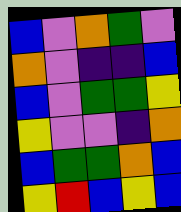[["blue", "violet", "orange", "green", "violet"], ["orange", "violet", "indigo", "indigo", "blue"], ["blue", "violet", "green", "green", "yellow"], ["yellow", "violet", "violet", "indigo", "orange"], ["blue", "green", "green", "orange", "blue"], ["yellow", "red", "blue", "yellow", "blue"]]